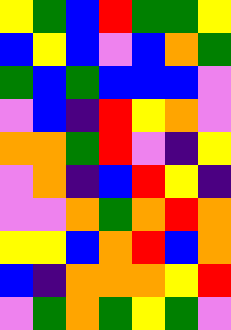[["yellow", "green", "blue", "red", "green", "green", "yellow"], ["blue", "yellow", "blue", "violet", "blue", "orange", "green"], ["green", "blue", "green", "blue", "blue", "blue", "violet"], ["violet", "blue", "indigo", "red", "yellow", "orange", "violet"], ["orange", "orange", "green", "red", "violet", "indigo", "yellow"], ["violet", "orange", "indigo", "blue", "red", "yellow", "indigo"], ["violet", "violet", "orange", "green", "orange", "red", "orange"], ["yellow", "yellow", "blue", "orange", "red", "blue", "orange"], ["blue", "indigo", "orange", "orange", "orange", "yellow", "red"], ["violet", "green", "orange", "green", "yellow", "green", "violet"]]